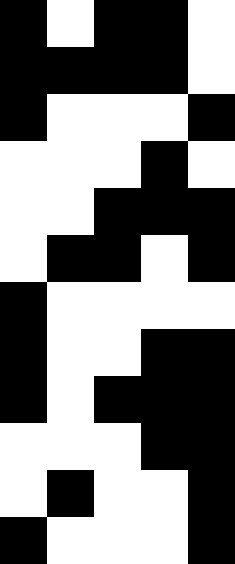[["black", "white", "black", "black", "white"], ["black", "black", "black", "black", "white"], ["black", "white", "white", "white", "black"], ["white", "white", "white", "black", "white"], ["white", "white", "black", "black", "black"], ["white", "black", "black", "white", "black"], ["black", "white", "white", "white", "white"], ["black", "white", "white", "black", "black"], ["black", "white", "black", "black", "black"], ["white", "white", "white", "black", "black"], ["white", "black", "white", "white", "black"], ["black", "white", "white", "white", "black"]]